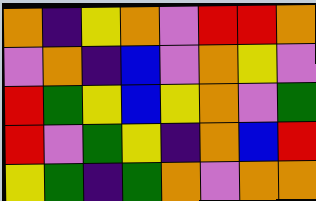[["orange", "indigo", "yellow", "orange", "violet", "red", "red", "orange"], ["violet", "orange", "indigo", "blue", "violet", "orange", "yellow", "violet"], ["red", "green", "yellow", "blue", "yellow", "orange", "violet", "green"], ["red", "violet", "green", "yellow", "indigo", "orange", "blue", "red"], ["yellow", "green", "indigo", "green", "orange", "violet", "orange", "orange"]]